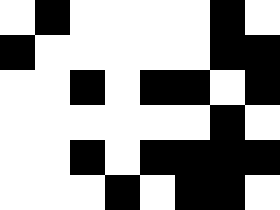[["white", "black", "white", "white", "white", "white", "black", "white"], ["black", "white", "white", "white", "white", "white", "black", "black"], ["white", "white", "black", "white", "black", "black", "white", "black"], ["white", "white", "white", "white", "white", "white", "black", "white"], ["white", "white", "black", "white", "black", "black", "black", "black"], ["white", "white", "white", "black", "white", "black", "black", "white"]]